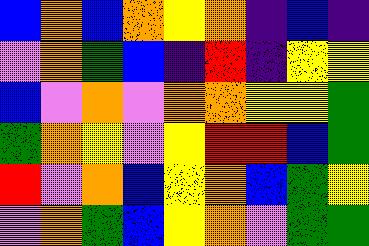[["blue", "orange", "blue", "orange", "yellow", "orange", "indigo", "blue", "indigo"], ["violet", "orange", "green", "blue", "indigo", "red", "indigo", "yellow", "yellow"], ["blue", "violet", "orange", "violet", "orange", "orange", "yellow", "yellow", "green"], ["green", "orange", "yellow", "violet", "yellow", "red", "red", "blue", "green"], ["red", "violet", "orange", "blue", "yellow", "orange", "blue", "green", "yellow"], ["violet", "orange", "green", "blue", "yellow", "orange", "violet", "green", "green"]]